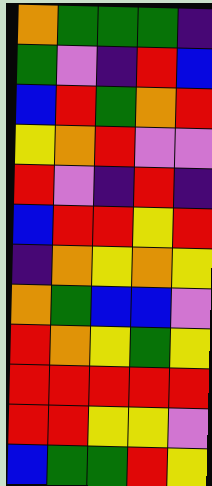[["orange", "green", "green", "green", "indigo"], ["green", "violet", "indigo", "red", "blue"], ["blue", "red", "green", "orange", "red"], ["yellow", "orange", "red", "violet", "violet"], ["red", "violet", "indigo", "red", "indigo"], ["blue", "red", "red", "yellow", "red"], ["indigo", "orange", "yellow", "orange", "yellow"], ["orange", "green", "blue", "blue", "violet"], ["red", "orange", "yellow", "green", "yellow"], ["red", "red", "red", "red", "red"], ["red", "red", "yellow", "yellow", "violet"], ["blue", "green", "green", "red", "yellow"]]